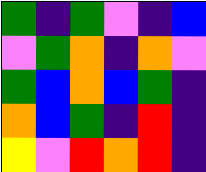[["green", "indigo", "green", "violet", "indigo", "blue"], ["violet", "green", "orange", "indigo", "orange", "violet"], ["green", "blue", "orange", "blue", "green", "indigo"], ["orange", "blue", "green", "indigo", "red", "indigo"], ["yellow", "violet", "red", "orange", "red", "indigo"]]